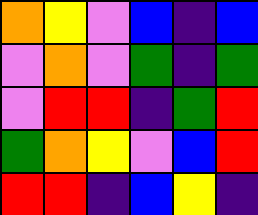[["orange", "yellow", "violet", "blue", "indigo", "blue"], ["violet", "orange", "violet", "green", "indigo", "green"], ["violet", "red", "red", "indigo", "green", "red"], ["green", "orange", "yellow", "violet", "blue", "red"], ["red", "red", "indigo", "blue", "yellow", "indigo"]]